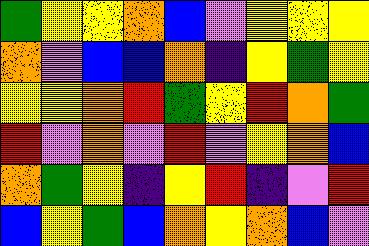[["green", "yellow", "yellow", "orange", "blue", "violet", "yellow", "yellow", "yellow"], ["orange", "violet", "blue", "blue", "orange", "indigo", "yellow", "green", "yellow"], ["yellow", "yellow", "orange", "red", "green", "yellow", "red", "orange", "green"], ["red", "violet", "orange", "violet", "red", "violet", "yellow", "orange", "blue"], ["orange", "green", "yellow", "indigo", "yellow", "red", "indigo", "violet", "red"], ["blue", "yellow", "green", "blue", "orange", "yellow", "orange", "blue", "violet"]]